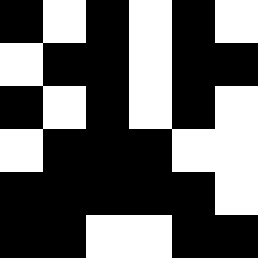[["black", "white", "black", "white", "black", "white"], ["white", "black", "black", "white", "black", "black"], ["black", "white", "black", "white", "black", "white"], ["white", "black", "black", "black", "white", "white"], ["black", "black", "black", "black", "black", "white"], ["black", "black", "white", "white", "black", "black"]]